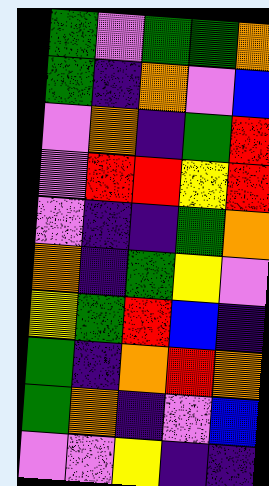[["green", "violet", "green", "green", "orange"], ["green", "indigo", "orange", "violet", "blue"], ["violet", "orange", "indigo", "green", "red"], ["violet", "red", "red", "yellow", "red"], ["violet", "indigo", "indigo", "green", "orange"], ["orange", "indigo", "green", "yellow", "violet"], ["yellow", "green", "red", "blue", "indigo"], ["green", "indigo", "orange", "red", "orange"], ["green", "orange", "indigo", "violet", "blue"], ["violet", "violet", "yellow", "indigo", "indigo"]]